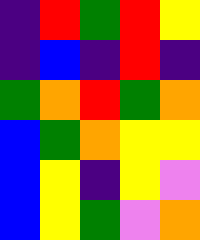[["indigo", "red", "green", "red", "yellow"], ["indigo", "blue", "indigo", "red", "indigo"], ["green", "orange", "red", "green", "orange"], ["blue", "green", "orange", "yellow", "yellow"], ["blue", "yellow", "indigo", "yellow", "violet"], ["blue", "yellow", "green", "violet", "orange"]]